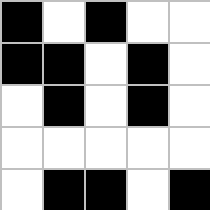[["black", "white", "black", "white", "white"], ["black", "black", "white", "black", "white"], ["white", "black", "white", "black", "white"], ["white", "white", "white", "white", "white"], ["white", "black", "black", "white", "black"]]